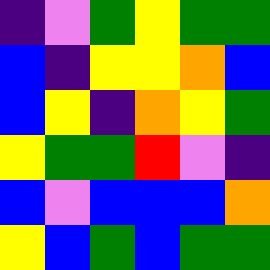[["indigo", "violet", "green", "yellow", "green", "green"], ["blue", "indigo", "yellow", "yellow", "orange", "blue"], ["blue", "yellow", "indigo", "orange", "yellow", "green"], ["yellow", "green", "green", "red", "violet", "indigo"], ["blue", "violet", "blue", "blue", "blue", "orange"], ["yellow", "blue", "green", "blue", "green", "green"]]